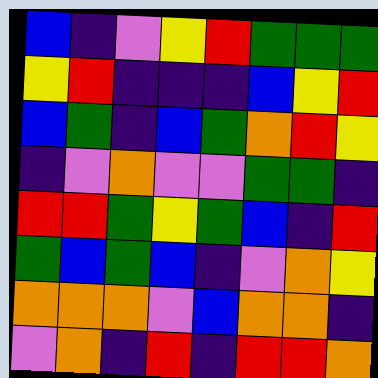[["blue", "indigo", "violet", "yellow", "red", "green", "green", "green"], ["yellow", "red", "indigo", "indigo", "indigo", "blue", "yellow", "red"], ["blue", "green", "indigo", "blue", "green", "orange", "red", "yellow"], ["indigo", "violet", "orange", "violet", "violet", "green", "green", "indigo"], ["red", "red", "green", "yellow", "green", "blue", "indigo", "red"], ["green", "blue", "green", "blue", "indigo", "violet", "orange", "yellow"], ["orange", "orange", "orange", "violet", "blue", "orange", "orange", "indigo"], ["violet", "orange", "indigo", "red", "indigo", "red", "red", "orange"]]